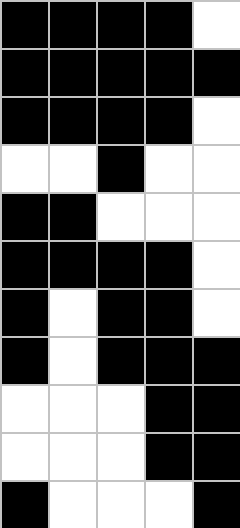[["black", "black", "black", "black", "white"], ["black", "black", "black", "black", "black"], ["black", "black", "black", "black", "white"], ["white", "white", "black", "white", "white"], ["black", "black", "white", "white", "white"], ["black", "black", "black", "black", "white"], ["black", "white", "black", "black", "white"], ["black", "white", "black", "black", "black"], ["white", "white", "white", "black", "black"], ["white", "white", "white", "black", "black"], ["black", "white", "white", "white", "black"]]